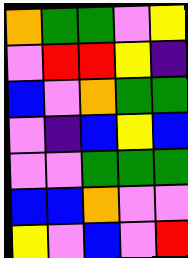[["orange", "green", "green", "violet", "yellow"], ["violet", "red", "red", "yellow", "indigo"], ["blue", "violet", "orange", "green", "green"], ["violet", "indigo", "blue", "yellow", "blue"], ["violet", "violet", "green", "green", "green"], ["blue", "blue", "orange", "violet", "violet"], ["yellow", "violet", "blue", "violet", "red"]]